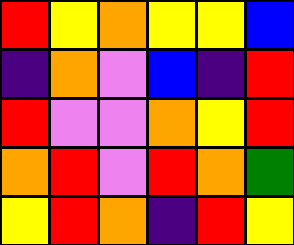[["red", "yellow", "orange", "yellow", "yellow", "blue"], ["indigo", "orange", "violet", "blue", "indigo", "red"], ["red", "violet", "violet", "orange", "yellow", "red"], ["orange", "red", "violet", "red", "orange", "green"], ["yellow", "red", "orange", "indigo", "red", "yellow"]]